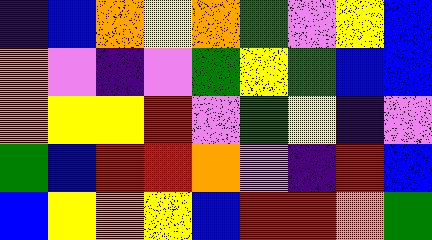[["indigo", "blue", "orange", "yellow", "orange", "green", "violet", "yellow", "blue"], ["orange", "violet", "indigo", "violet", "green", "yellow", "green", "blue", "blue"], ["orange", "yellow", "yellow", "red", "violet", "green", "yellow", "indigo", "violet"], ["green", "blue", "red", "red", "orange", "violet", "indigo", "red", "blue"], ["blue", "yellow", "orange", "yellow", "blue", "red", "red", "orange", "green"]]